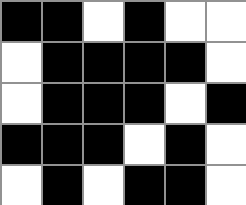[["black", "black", "white", "black", "white", "white"], ["white", "black", "black", "black", "black", "white"], ["white", "black", "black", "black", "white", "black"], ["black", "black", "black", "white", "black", "white"], ["white", "black", "white", "black", "black", "white"]]